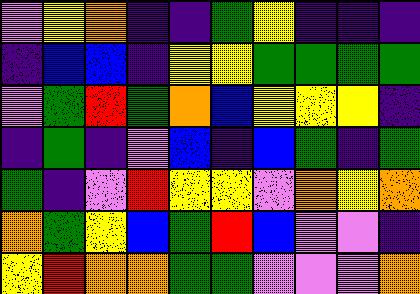[["violet", "yellow", "orange", "indigo", "indigo", "green", "yellow", "indigo", "indigo", "indigo"], ["indigo", "blue", "blue", "indigo", "yellow", "yellow", "green", "green", "green", "green"], ["violet", "green", "red", "green", "orange", "blue", "yellow", "yellow", "yellow", "indigo"], ["indigo", "green", "indigo", "violet", "blue", "indigo", "blue", "green", "indigo", "green"], ["green", "indigo", "violet", "red", "yellow", "yellow", "violet", "orange", "yellow", "orange"], ["orange", "green", "yellow", "blue", "green", "red", "blue", "violet", "violet", "indigo"], ["yellow", "red", "orange", "orange", "green", "green", "violet", "violet", "violet", "orange"]]